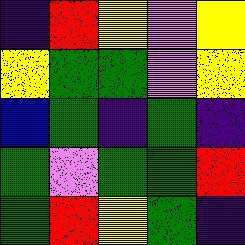[["indigo", "red", "yellow", "violet", "yellow"], ["yellow", "green", "green", "violet", "yellow"], ["blue", "green", "indigo", "green", "indigo"], ["green", "violet", "green", "green", "red"], ["green", "red", "yellow", "green", "indigo"]]